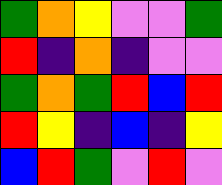[["green", "orange", "yellow", "violet", "violet", "green"], ["red", "indigo", "orange", "indigo", "violet", "violet"], ["green", "orange", "green", "red", "blue", "red"], ["red", "yellow", "indigo", "blue", "indigo", "yellow"], ["blue", "red", "green", "violet", "red", "violet"]]